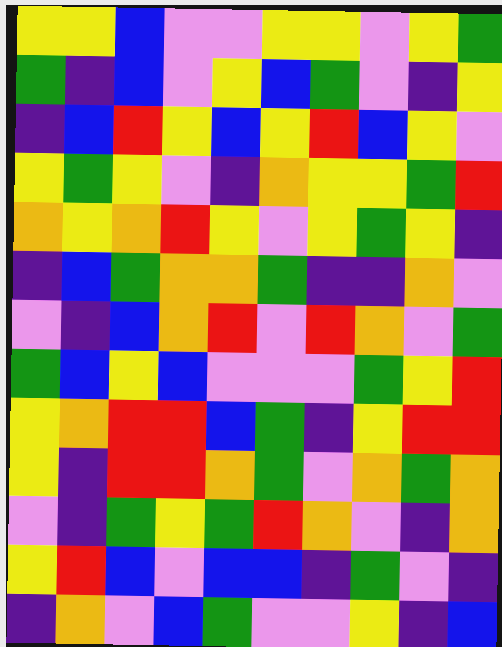[["yellow", "yellow", "blue", "violet", "violet", "yellow", "yellow", "violet", "yellow", "green"], ["green", "indigo", "blue", "violet", "yellow", "blue", "green", "violet", "indigo", "yellow"], ["indigo", "blue", "red", "yellow", "blue", "yellow", "red", "blue", "yellow", "violet"], ["yellow", "green", "yellow", "violet", "indigo", "orange", "yellow", "yellow", "green", "red"], ["orange", "yellow", "orange", "red", "yellow", "violet", "yellow", "green", "yellow", "indigo"], ["indigo", "blue", "green", "orange", "orange", "green", "indigo", "indigo", "orange", "violet"], ["violet", "indigo", "blue", "orange", "red", "violet", "red", "orange", "violet", "green"], ["green", "blue", "yellow", "blue", "violet", "violet", "violet", "green", "yellow", "red"], ["yellow", "orange", "red", "red", "blue", "green", "indigo", "yellow", "red", "red"], ["yellow", "indigo", "red", "red", "orange", "green", "violet", "orange", "green", "orange"], ["violet", "indigo", "green", "yellow", "green", "red", "orange", "violet", "indigo", "orange"], ["yellow", "red", "blue", "violet", "blue", "blue", "indigo", "green", "violet", "indigo"], ["indigo", "orange", "violet", "blue", "green", "violet", "violet", "yellow", "indigo", "blue"]]